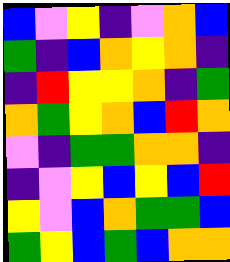[["blue", "violet", "yellow", "indigo", "violet", "orange", "blue"], ["green", "indigo", "blue", "orange", "yellow", "orange", "indigo"], ["indigo", "red", "yellow", "yellow", "orange", "indigo", "green"], ["orange", "green", "yellow", "orange", "blue", "red", "orange"], ["violet", "indigo", "green", "green", "orange", "orange", "indigo"], ["indigo", "violet", "yellow", "blue", "yellow", "blue", "red"], ["yellow", "violet", "blue", "orange", "green", "green", "blue"], ["green", "yellow", "blue", "green", "blue", "orange", "orange"]]